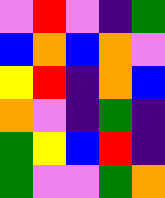[["violet", "red", "violet", "indigo", "green"], ["blue", "orange", "blue", "orange", "violet"], ["yellow", "red", "indigo", "orange", "blue"], ["orange", "violet", "indigo", "green", "indigo"], ["green", "yellow", "blue", "red", "indigo"], ["green", "violet", "violet", "green", "orange"]]